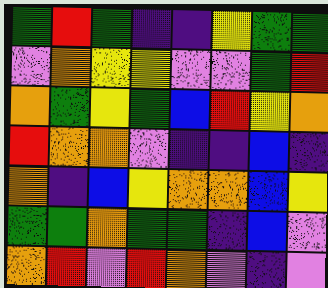[["green", "red", "green", "indigo", "indigo", "yellow", "green", "green"], ["violet", "orange", "yellow", "yellow", "violet", "violet", "green", "red"], ["orange", "green", "yellow", "green", "blue", "red", "yellow", "orange"], ["red", "orange", "orange", "violet", "indigo", "indigo", "blue", "indigo"], ["orange", "indigo", "blue", "yellow", "orange", "orange", "blue", "yellow"], ["green", "green", "orange", "green", "green", "indigo", "blue", "violet"], ["orange", "red", "violet", "red", "orange", "violet", "indigo", "violet"]]